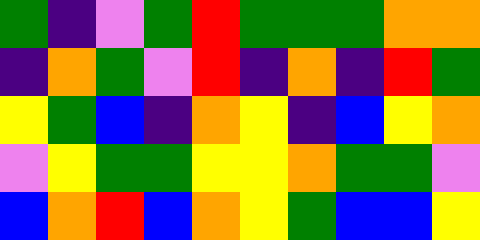[["green", "indigo", "violet", "green", "red", "green", "green", "green", "orange", "orange"], ["indigo", "orange", "green", "violet", "red", "indigo", "orange", "indigo", "red", "green"], ["yellow", "green", "blue", "indigo", "orange", "yellow", "indigo", "blue", "yellow", "orange"], ["violet", "yellow", "green", "green", "yellow", "yellow", "orange", "green", "green", "violet"], ["blue", "orange", "red", "blue", "orange", "yellow", "green", "blue", "blue", "yellow"]]